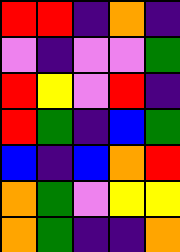[["red", "red", "indigo", "orange", "indigo"], ["violet", "indigo", "violet", "violet", "green"], ["red", "yellow", "violet", "red", "indigo"], ["red", "green", "indigo", "blue", "green"], ["blue", "indigo", "blue", "orange", "red"], ["orange", "green", "violet", "yellow", "yellow"], ["orange", "green", "indigo", "indigo", "orange"]]